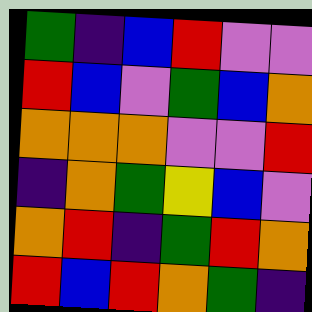[["green", "indigo", "blue", "red", "violet", "violet"], ["red", "blue", "violet", "green", "blue", "orange"], ["orange", "orange", "orange", "violet", "violet", "red"], ["indigo", "orange", "green", "yellow", "blue", "violet"], ["orange", "red", "indigo", "green", "red", "orange"], ["red", "blue", "red", "orange", "green", "indigo"]]